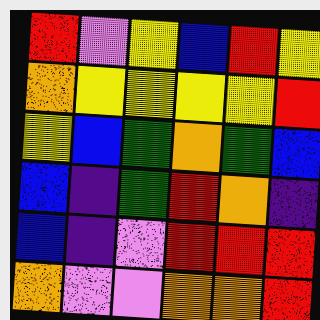[["red", "violet", "yellow", "blue", "red", "yellow"], ["orange", "yellow", "yellow", "yellow", "yellow", "red"], ["yellow", "blue", "green", "orange", "green", "blue"], ["blue", "indigo", "green", "red", "orange", "indigo"], ["blue", "indigo", "violet", "red", "red", "red"], ["orange", "violet", "violet", "orange", "orange", "red"]]